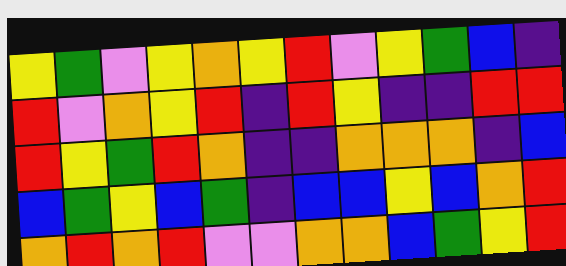[["yellow", "green", "violet", "yellow", "orange", "yellow", "red", "violet", "yellow", "green", "blue", "indigo"], ["red", "violet", "orange", "yellow", "red", "indigo", "red", "yellow", "indigo", "indigo", "red", "red"], ["red", "yellow", "green", "red", "orange", "indigo", "indigo", "orange", "orange", "orange", "indigo", "blue"], ["blue", "green", "yellow", "blue", "green", "indigo", "blue", "blue", "yellow", "blue", "orange", "red"], ["orange", "red", "orange", "red", "violet", "violet", "orange", "orange", "blue", "green", "yellow", "red"]]